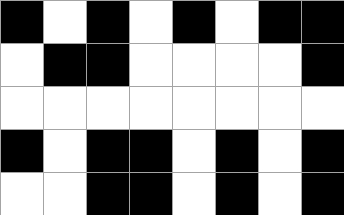[["black", "white", "black", "white", "black", "white", "black", "black"], ["white", "black", "black", "white", "white", "white", "white", "black"], ["white", "white", "white", "white", "white", "white", "white", "white"], ["black", "white", "black", "black", "white", "black", "white", "black"], ["white", "white", "black", "black", "white", "black", "white", "black"]]